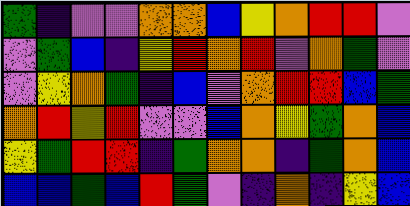[["green", "indigo", "violet", "violet", "orange", "orange", "blue", "yellow", "orange", "red", "red", "violet"], ["violet", "green", "blue", "indigo", "yellow", "red", "orange", "red", "violet", "orange", "green", "violet"], ["violet", "yellow", "orange", "green", "indigo", "blue", "violet", "orange", "red", "red", "blue", "green"], ["orange", "red", "yellow", "red", "violet", "violet", "blue", "orange", "yellow", "green", "orange", "blue"], ["yellow", "green", "red", "red", "indigo", "green", "orange", "orange", "indigo", "green", "orange", "blue"], ["blue", "blue", "green", "blue", "red", "green", "violet", "indigo", "orange", "indigo", "yellow", "blue"]]